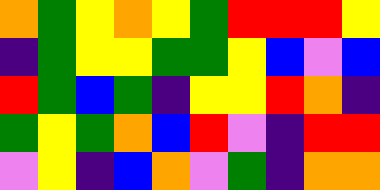[["orange", "green", "yellow", "orange", "yellow", "green", "red", "red", "red", "yellow"], ["indigo", "green", "yellow", "yellow", "green", "green", "yellow", "blue", "violet", "blue"], ["red", "green", "blue", "green", "indigo", "yellow", "yellow", "red", "orange", "indigo"], ["green", "yellow", "green", "orange", "blue", "red", "violet", "indigo", "red", "red"], ["violet", "yellow", "indigo", "blue", "orange", "violet", "green", "indigo", "orange", "orange"]]